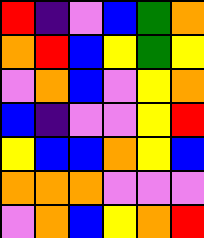[["red", "indigo", "violet", "blue", "green", "orange"], ["orange", "red", "blue", "yellow", "green", "yellow"], ["violet", "orange", "blue", "violet", "yellow", "orange"], ["blue", "indigo", "violet", "violet", "yellow", "red"], ["yellow", "blue", "blue", "orange", "yellow", "blue"], ["orange", "orange", "orange", "violet", "violet", "violet"], ["violet", "orange", "blue", "yellow", "orange", "red"]]